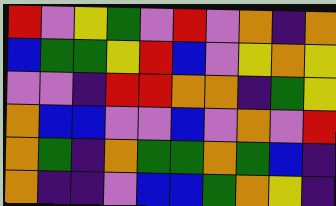[["red", "violet", "yellow", "green", "violet", "red", "violet", "orange", "indigo", "orange"], ["blue", "green", "green", "yellow", "red", "blue", "violet", "yellow", "orange", "yellow"], ["violet", "violet", "indigo", "red", "red", "orange", "orange", "indigo", "green", "yellow"], ["orange", "blue", "blue", "violet", "violet", "blue", "violet", "orange", "violet", "red"], ["orange", "green", "indigo", "orange", "green", "green", "orange", "green", "blue", "indigo"], ["orange", "indigo", "indigo", "violet", "blue", "blue", "green", "orange", "yellow", "indigo"]]